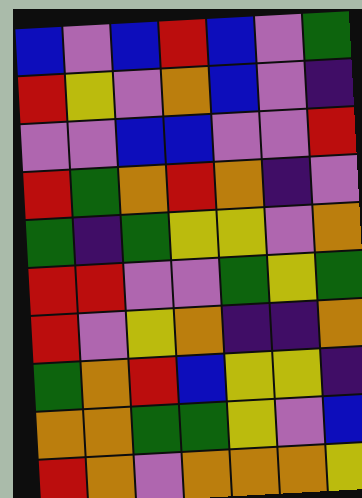[["blue", "violet", "blue", "red", "blue", "violet", "green"], ["red", "yellow", "violet", "orange", "blue", "violet", "indigo"], ["violet", "violet", "blue", "blue", "violet", "violet", "red"], ["red", "green", "orange", "red", "orange", "indigo", "violet"], ["green", "indigo", "green", "yellow", "yellow", "violet", "orange"], ["red", "red", "violet", "violet", "green", "yellow", "green"], ["red", "violet", "yellow", "orange", "indigo", "indigo", "orange"], ["green", "orange", "red", "blue", "yellow", "yellow", "indigo"], ["orange", "orange", "green", "green", "yellow", "violet", "blue"], ["red", "orange", "violet", "orange", "orange", "orange", "yellow"]]